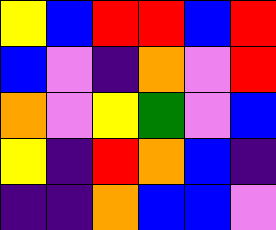[["yellow", "blue", "red", "red", "blue", "red"], ["blue", "violet", "indigo", "orange", "violet", "red"], ["orange", "violet", "yellow", "green", "violet", "blue"], ["yellow", "indigo", "red", "orange", "blue", "indigo"], ["indigo", "indigo", "orange", "blue", "blue", "violet"]]